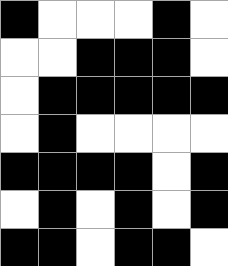[["black", "white", "white", "white", "black", "white"], ["white", "white", "black", "black", "black", "white"], ["white", "black", "black", "black", "black", "black"], ["white", "black", "white", "white", "white", "white"], ["black", "black", "black", "black", "white", "black"], ["white", "black", "white", "black", "white", "black"], ["black", "black", "white", "black", "black", "white"]]